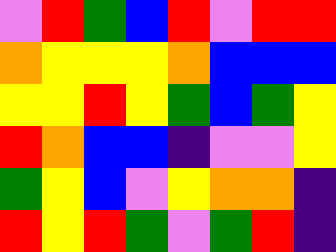[["violet", "red", "green", "blue", "red", "violet", "red", "red"], ["orange", "yellow", "yellow", "yellow", "orange", "blue", "blue", "blue"], ["yellow", "yellow", "red", "yellow", "green", "blue", "green", "yellow"], ["red", "orange", "blue", "blue", "indigo", "violet", "violet", "yellow"], ["green", "yellow", "blue", "violet", "yellow", "orange", "orange", "indigo"], ["red", "yellow", "red", "green", "violet", "green", "red", "indigo"]]